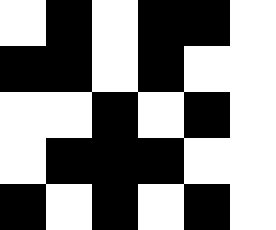[["white", "black", "white", "black", "black", "white"], ["black", "black", "white", "black", "white", "white"], ["white", "white", "black", "white", "black", "white"], ["white", "black", "black", "black", "white", "white"], ["black", "white", "black", "white", "black", "white"]]